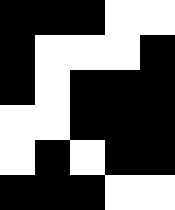[["black", "black", "black", "white", "white"], ["black", "white", "white", "white", "black"], ["black", "white", "black", "black", "black"], ["white", "white", "black", "black", "black"], ["white", "black", "white", "black", "black"], ["black", "black", "black", "white", "white"]]